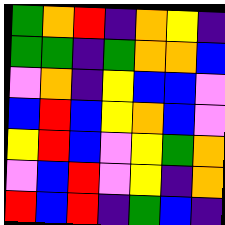[["green", "orange", "red", "indigo", "orange", "yellow", "indigo"], ["green", "green", "indigo", "green", "orange", "orange", "blue"], ["violet", "orange", "indigo", "yellow", "blue", "blue", "violet"], ["blue", "red", "blue", "yellow", "orange", "blue", "violet"], ["yellow", "red", "blue", "violet", "yellow", "green", "orange"], ["violet", "blue", "red", "violet", "yellow", "indigo", "orange"], ["red", "blue", "red", "indigo", "green", "blue", "indigo"]]